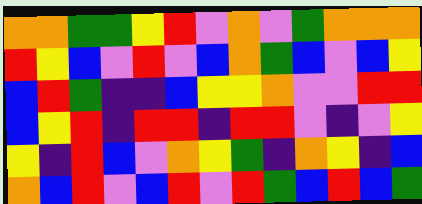[["orange", "orange", "green", "green", "yellow", "red", "violet", "orange", "violet", "green", "orange", "orange", "orange"], ["red", "yellow", "blue", "violet", "red", "violet", "blue", "orange", "green", "blue", "violet", "blue", "yellow"], ["blue", "red", "green", "indigo", "indigo", "blue", "yellow", "yellow", "orange", "violet", "violet", "red", "red"], ["blue", "yellow", "red", "indigo", "red", "red", "indigo", "red", "red", "violet", "indigo", "violet", "yellow"], ["yellow", "indigo", "red", "blue", "violet", "orange", "yellow", "green", "indigo", "orange", "yellow", "indigo", "blue"], ["orange", "blue", "red", "violet", "blue", "red", "violet", "red", "green", "blue", "red", "blue", "green"]]